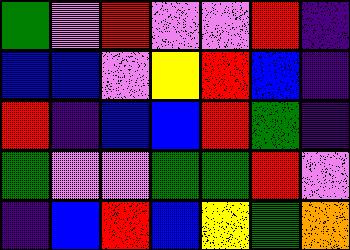[["green", "violet", "red", "violet", "violet", "red", "indigo"], ["blue", "blue", "violet", "yellow", "red", "blue", "indigo"], ["red", "indigo", "blue", "blue", "red", "green", "indigo"], ["green", "violet", "violet", "green", "green", "red", "violet"], ["indigo", "blue", "red", "blue", "yellow", "green", "orange"]]